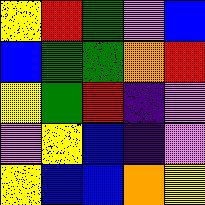[["yellow", "red", "green", "violet", "blue"], ["blue", "green", "green", "orange", "red"], ["yellow", "green", "red", "indigo", "violet"], ["violet", "yellow", "blue", "indigo", "violet"], ["yellow", "blue", "blue", "orange", "yellow"]]